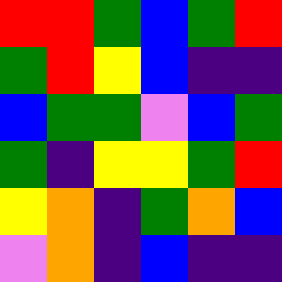[["red", "red", "green", "blue", "green", "red"], ["green", "red", "yellow", "blue", "indigo", "indigo"], ["blue", "green", "green", "violet", "blue", "green"], ["green", "indigo", "yellow", "yellow", "green", "red"], ["yellow", "orange", "indigo", "green", "orange", "blue"], ["violet", "orange", "indigo", "blue", "indigo", "indigo"]]